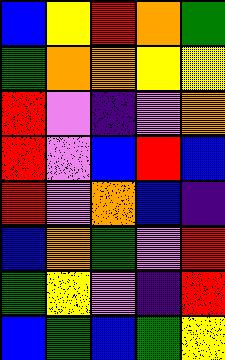[["blue", "yellow", "red", "orange", "green"], ["green", "orange", "orange", "yellow", "yellow"], ["red", "violet", "indigo", "violet", "orange"], ["red", "violet", "blue", "red", "blue"], ["red", "violet", "orange", "blue", "indigo"], ["blue", "orange", "green", "violet", "red"], ["green", "yellow", "violet", "indigo", "red"], ["blue", "green", "blue", "green", "yellow"]]